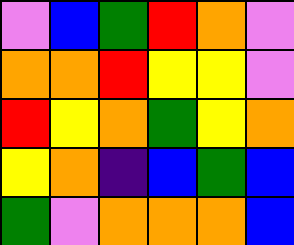[["violet", "blue", "green", "red", "orange", "violet"], ["orange", "orange", "red", "yellow", "yellow", "violet"], ["red", "yellow", "orange", "green", "yellow", "orange"], ["yellow", "orange", "indigo", "blue", "green", "blue"], ["green", "violet", "orange", "orange", "orange", "blue"]]